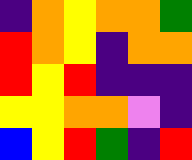[["indigo", "orange", "yellow", "orange", "orange", "green"], ["red", "orange", "yellow", "indigo", "orange", "orange"], ["red", "yellow", "red", "indigo", "indigo", "indigo"], ["yellow", "yellow", "orange", "orange", "violet", "indigo"], ["blue", "yellow", "red", "green", "indigo", "red"]]